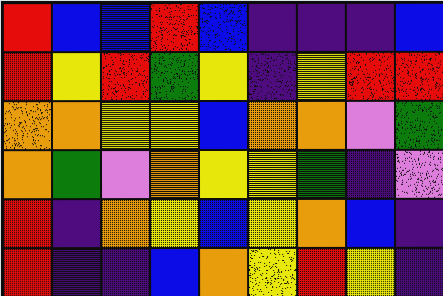[["red", "blue", "blue", "red", "blue", "indigo", "indigo", "indigo", "blue"], ["red", "yellow", "red", "green", "yellow", "indigo", "yellow", "red", "red"], ["orange", "orange", "yellow", "yellow", "blue", "orange", "orange", "violet", "green"], ["orange", "green", "violet", "orange", "yellow", "yellow", "green", "indigo", "violet"], ["red", "indigo", "orange", "yellow", "blue", "yellow", "orange", "blue", "indigo"], ["red", "indigo", "indigo", "blue", "orange", "yellow", "red", "yellow", "indigo"]]